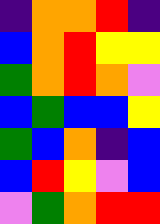[["indigo", "orange", "orange", "red", "indigo"], ["blue", "orange", "red", "yellow", "yellow"], ["green", "orange", "red", "orange", "violet"], ["blue", "green", "blue", "blue", "yellow"], ["green", "blue", "orange", "indigo", "blue"], ["blue", "red", "yellow", "violet", "blue"], ["violet", "green", "orange", "red", "red"]]